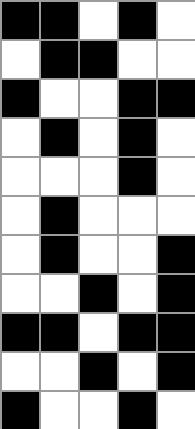[["black", "black", "white", "black", "white"], ["white", "black", "black", "white", "white"], ["black", "white", "white", "black", "black"], ["white", "black", "white", "black", "white"], ["white", "white", "white", "black", "white"], ["white", "black", "white", "white", "white"], ["white", "black", "white", "white", "black"], ["white", "white", "black", "white", "black"], ["black", "black", "white", "black", "black"], ["white", "white", "black", "white", "black"], ["black", "white", "white", "black", "white"]]